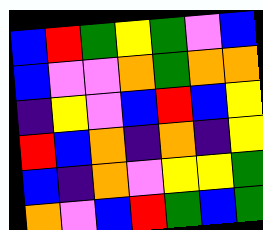[["blue", "red", "green", "yellow", "green", "violet", "blue"], ["blue", "violet", "violet", "orange", "green", "orange", "orange"], ["indigo", "yellow", "violet", "blue", "red", "blue", "yellow"], ["red", "blue", "orange", "indigo", "orange", "indigo", "yellow"], ["blue", "indigo", "orange", "violet", "yellow", "yellow", "green"], ["orange", "violet", "blue", "red", "green", "blue", "green"]]